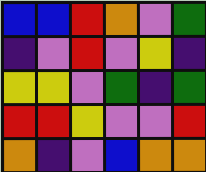[["blue", "blue", "red", "orange", "violet", "green"], ["indigo", "violet", "red", "violet", "yellow", "indigo"], ["yellow", "yellow", "violet", "green", "indigo", "green"], ["red", "red", "yellow", "violet", "violet", "red"], ["orange", "indigo", "violet", "blue", "orange", "orange"]]